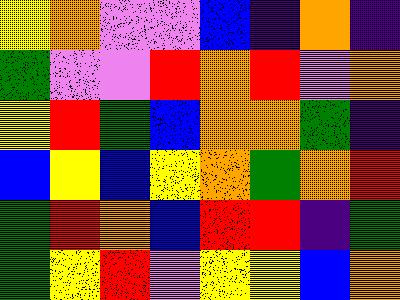[["yellow", "orange", "violet", "violet", "blue", "indigo", "orange", "indigo"], ["green", "violet", "violet", "red", "orange", "red", "violet", "orange"], ["yellow", "red", "green", "blue", "orange", "orange", "green", "indigo"], ["blue", "yellow", "blue", "yellow", "orange", "green", "orange", "red"], ["green", "red", "orange", "blue", "red", "red", "indigo", "green"], ["green", "yellow", "red", "violet", "yellow", "yellow", "blue", "orange"]]